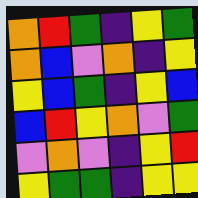[["orange", "red", "green", "indigo", "yellow", "green"], ["orange", "blue", "violet", "orange", "indigo", "yellow"], ["yellow", "blue", "green", "indigo", "yellow", "blue"], ["blue", "red", "yellow", "orange", "violet", "green"], ["violet", "orange", "violet", "indigo", "yellow", "red"], ["yellow", "green", "green", "indigo", "yellow", "yellow"]]